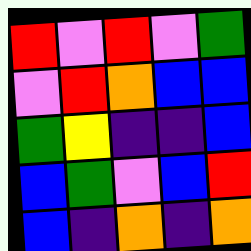[["red", "violet", "red", "violet", "green"], ["violet", "red", "orange", "blue", "blue"], ["green", "yellow", "indigo", "indigo", "blue"], ["blue", "green", "violet", "blue", "red"], ["blue", "indigo", "orange", "indigo", "orange"]]